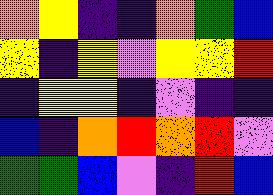[["orange", "yellow", "indigo", "indigo", "orange", "green", "blue"], ["yellow", "indigo", "yellow", "violet", "yellow", "yellow", "red"], ["indigo", "yellow", "yellow", "indigo", "violet", "indigo", "indigo"], ["blue", "indigo", "orange", "red", "orange", "red", "violet"], ["green", "green", "blue", "violet", "indigo", "red", "blue"]]